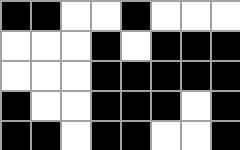[["black", "black", "white", "white", "black", "white", "white", "white"], ["white", "white", "white", "black", "white", "black", "black", "black"], ["white", "white", "white", "black", "black", "black", "black", "black"], ["black", "white", "white", "black", "black", "black", "white", "black"], ["black", "black", "white", "black", "black", "white", "white", "black"]]